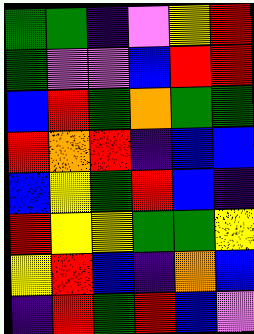[["green", "green", "indigo", "violet", "yellow", "red"], ["green", "violet", "violet", "blue", "red", "red"], ["blue", "red", "green", "orange", "green", "green"], ["red", "orange", "red", "indigo", "blue", "blue"], ["blue", "yellow", "green", "red", "blue", "indigo"], ["red", "yellow", "yellow", "green", "green", "yellow"], ["yellow", "red", "blue", "indigo", "orange", "blue"], ["indigo", "red", "green", "red", "blue", "violet"]]